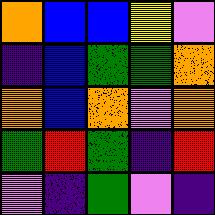[["orange", "blue", "blue", "yellow", "violet"], ["indigo", "blue", "green", "green", "orange"], ["orange", "blue", "orange", "violet", "orange"], ["green", "red", "green", "indigo", "red"], ["violet", "indigo", "green", "violet", "indigo"]]